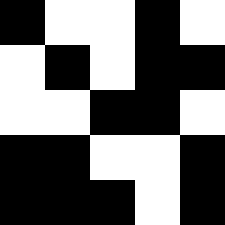[["black", "white", "white", "black", "white"], ["white", "black", "white", "black", "black"], ["white", "white", "black", "black", "white"], ["black", "black", "white", "white", "black"], ["black", "black", "black", "white", "black"]]